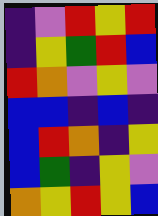[["indigo", "violet", "red", "yellow", "red"], ["indigo", "yellow", "green", "red", "blue"], ["red", "orange", "violet", "yellow", "violet"], ["blue", "blue", "indigo", "blue", "indigo"], ["blue", "red", "orange", "indigo", "yellow"], ["blue", "green", "indigo", "yellow", "violet"], ["orange", "yellow", "red", "yellow", "blue"]]